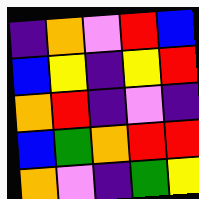[["indigo", "orange", "violet", "red", "blue"], ["blue", "yellow", "indigo", "yellow", "red"], ["orange", "red", "indigo", "violet", "indigo"], ["blue", "green", "orange", "red", "red"], ["orange", "violet", "indigo", "green", "yellow"]]